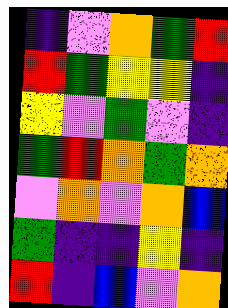[["indigo", "violet", "orange", "green", "red"], ["red", "green", "yellow", "yellow", "indigo"], ["yellow", "violet", "green", "violet", "indigo"], ["green", "red", "orange", "green", "orange"], ["violet", "orange", "violet", "orange", "blue"], ["green", "indigo", "indigo", "yellow", "indigo"], ["red", "indigo", "blue", "violet", "orange"]]